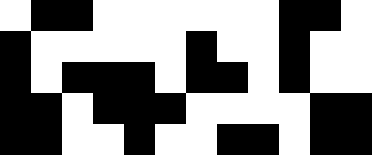[["white", "black", "black", "white", "white", "white", "white", "white", "white", "black", "black", "white"], ["black", "white", "white", "white", "white", "white", "black", "white", "white", "black", "white", "white"], ["black", "white", "black", "black", "black", "white", "black", "black", "white", "black", "white", "white"], ["black", "black", "white", "black", "black", "black", "white", "white", "white", "white", "black", "black"], ["black", "black", "white", "white", "black", "white", "white", "black", "black", "white", "black", "black"]]